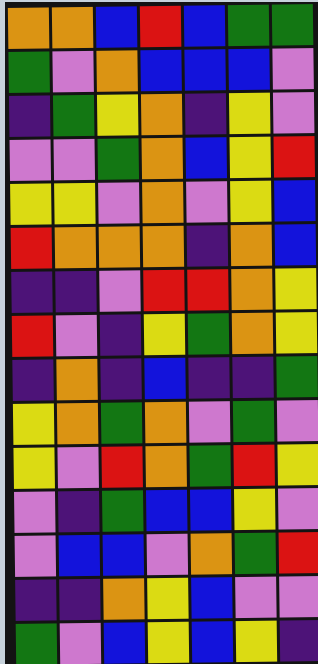[["orange", "orange", "blue", "red", "blue", "green", "green"], ["green", "violet", "orange", "blue", "blue", "blue", "violet"], ["indigo", "green", "yellow", "orange", "indigo", "yellow", "violet"], ["violet", "violet", "green", "orange", "blue", "yellow", "red"], ["yellow", "yellow", "violet", "orange", "violet", "yellow", "blue"], ["red", "orange", "orange", "orange", "indigo", "orange", "blue"], ["indigo", "indigo", "violet", "red", "red", "orange", "yellow"], ["red", "violet", "indigo", "yellow", "green", "orange", "yellow"], ["indigo", "orange", "indigo", "blue", "indigo", "indigo", "green"], ["yellow", "orange", "green", "orange", "violet", "green", "violet"], ["yellow", "violet", "red", "orange", "green", "red", "yellow"], ["violet", "indigo", "green", "blue", "blue", "yellow", "violet"], ["violet", "blue", "blue", "violet", "orange", "green", "red"], ["indigo", "indigo", "orange", "yellow", "blue", "violet", "violet"], ["green", "violet", "blue", "yellow", "blue", "yellow", "indigo"]]